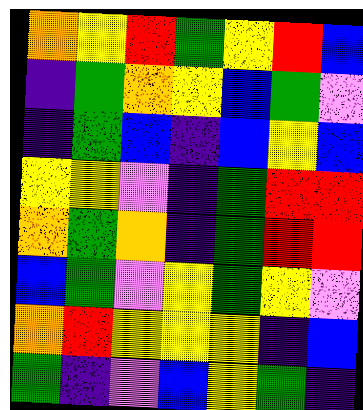[["orange", "yellow", "red", "green", "yellow", "red", "blue"], ["indigo", "green", "orange", "yellow", "blue", "green", "violet"], ["indigo", "green", "blue", "indigo", "blue", "yellow", "blue"], ["yellow", "yellow", "violet", "indigo", "green", "red", "red"], ["orange", "green", "orange", "indigo", "green", "red", "red"], ["blue", "green", "violet", "yellow", "green", "yellow", "violet"], ["orange", "red", "yellow", "yellow", "yellow", "indigo", "blue"], ["green", "indigo", "violet", "blue", "yellow", "green", "indigo"]]